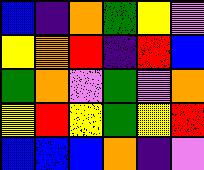[["blue", "indigo", "orange", "green", "yellow", "violet"], ["yellow", "orange", "red", "indigo", "red", "blue"], ["green", "orange", "violet", "green", "violet", "orange"], ["yellow", "red", "yellow", "green", "yellow", "red"], ["blue", "blue", "blue", "orange", "indigo", "violet"]]